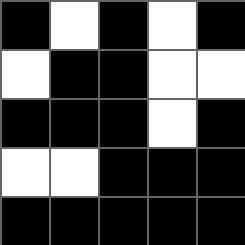[["black", "white", "black", "white", "black"], ["white", "black", "black", "white", "white"], ["black", "black", "black", "white", "black"], ["white", "white", "black", "black", "black"], ["black", "black", "black", "black", "black"]]